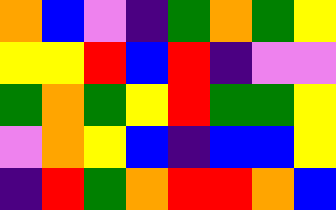[["orange", "blue", "violet", "indigo", "green", "orange", "green", "yellow"], ["yellow", "yellow", "red", "blue", "red", "indigo", "violet", "violet"], ["green", "orange", "green", "yellow", "red", "green", "green", "yellow"], ["violet", "orange", "yellow", "blue", "indigo", "blue", "blue", "yellow"], ["indigo", "red", "green", "orange", "red", "red", "orange", "blue"]]